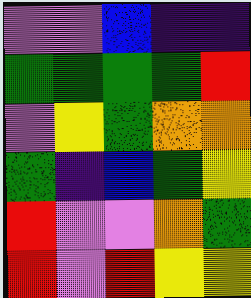[["violet", "violet", "blue", "indigo", "indigo"], ["green", "green", "green", "green", "red"], ["violet", "yellow", "green", "orange", "orange"], ["green", "indigo", "blue", "green", "yellow"], ["red", "violet", "violet", "orange", "green"], ["red", "violet", "red", "yellow", "yellow"]]